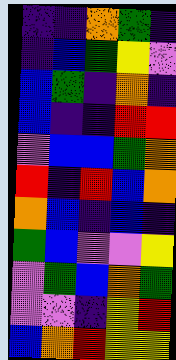[["indigo", "indigo", "orange", "green", "indigo"], ["indigo", "blue", "green", "yellow", "violet"], ["blue", "green", "indigo", "orange", "indigo"], ["blue", "indigo", "indigo", "red", "red"], ["violet", "blue", "blue", "green", "orange"], ["red", "indigo", "red", "blue", "orange"], ["orange", "blue", "indigo", "blue", "indigo"], ["green", "blue", "violet", "violet", "yellow"], ["violet", "green", "blue", "orange", "green"], ["violet", "violet", "indigo", "yellow", "red"], ["blue", "orange", "red", "yellow", "yellow"]]